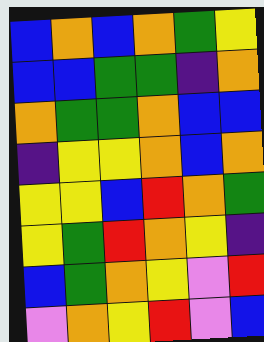[["blue", "orange", "blue", "orange", "green", "yellow"], ["blue", "blue", "green", "green", "indigo", "orange"], ["orange", "green", "green", "orange", "blue", "blue"], ["indigo", "yellow", "yellow", "orange", "blue", "orange"], ["yellow", "yellow", "blue", "red", "orange", "green"], ["yellow", "green", "red", "orange", "yellow", "indigo"], ["blue", "green", "orange", "yellow", "violet", "red"], ["violet", "orange", "yellow", "red", "violet", "blue"]]